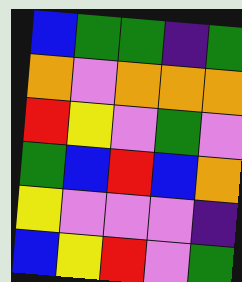[["blue", "green", "green", "indigo", "green"], ["orange", "violet", "orange", "orange", "orange"], ["red", "yellow", "violet", "green", "violet"], ["green", "blue", "red", "blue", "orange"], ["yellow", "violet", "violet", "violet", "indigo"], ["blue", "yellow", "red", "violet", "green"]]